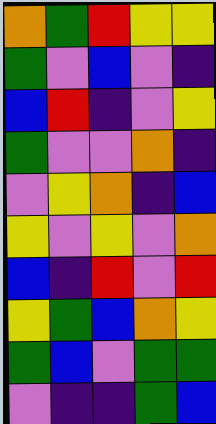[["orange", "green", "red", "yellow", "yellow"], ["green", "violet", "blue", "violet", "indigo"], ["blue", "red", "indigo", "violet", "yellow"], ["green", "violet", "violet", "orange", "indigo"], ["violet", "yellow", "orange", "indigo", "blue"], ["yellow", "violet", "yellow", "violet", "orange"], ["blue", "indigo", "red", "violet", "red"], ["yellow", "green", "blue", "orange", "yellow"], ["green", "blue", "violet", "green", "green"], ["violet", "indigo", "indigo", "green", "blue"]]